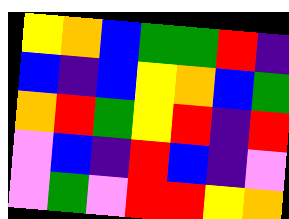[["yellow", "orange", "blue", "green", "green", "red", "indigo"], ["blue", "indigo", "blue", "yellow", "orange", "blue", "green"], ["orange", "red", "green", "yellow", "red", "indigo", "red"], ["violet", "blue", "indigo", "red", "blue", "indigo", "violet"], ["violet", "green", "violet", "red", "red", "yellow", "orange"]]